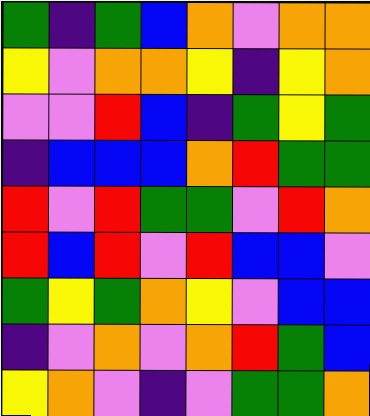[["green", "indigo", "green", "blue", "orange", "violet", "orange", "orange"], ["yellow", "violet", "orange", "orange", "yellow", "indigo", "yellow", "orange"], ["violet", "violet", "red", "blue", "indigo", "green", "yellow", "green"], ["indigo", "blue", "blue", "blue", "orange", "red", "green", "green"], ["red", "violet", "red", "green", "green", "violet", "red", "orange"], ["red", "blue", "red", "violet", "red", "blue", "blue", "violet"], ["green", "yellow", "green", "orange", "yellow", "violet", "blue", "blue"], ["indigo", "violet", "orange", "violet", "orange", "red", "green", "blue"], ["yellow", "orange", "violet", "indigo", "violet", "green", "green", "orange"]]